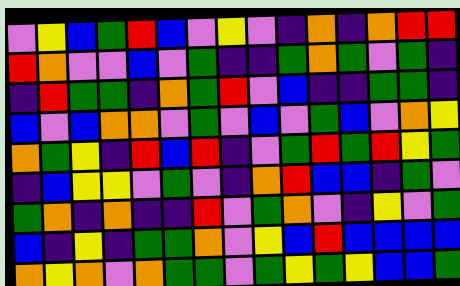[["violet", "yellow", "blue", "green", "red", "blue", "violet", "yellow", "violet", "indigo", "orange", "indigo", "orange", "red", "red"], ["red", "orange", "violet", "violet", "blue", "violet", "green", "indigo", "indigo", "green", "orange", "green", "violet", "green", "indigo"], ["indigo", "red", "green", "green", "indigo", "orange", "green", "red", "violet", "blue", "indigo", "indigo", "green", "green", "indigo"], ["blue", "violet", "blue", "orange", "orange", "violet", "green", "violet", "blue", "violet", "green", "blue", "violet", "orange", "yellow"], ["orange", "green", "yellow", "indigo", "red", "blue", "red", "indigo", "violet", "green", "red", "green", "red", "yellow", "green"], ["indigo", "blue", "yellow", "yellow", "violet", "green", "violet", "indigo", "orange", "red", "blue", "blue", "indigo", "green", "violet"], ["green", "orange", "indigo", "orange", "indigo", "indigo", "red", "violet", "green", "orange", "violet", "indigo", "yellow", "violet", "green"], ["blue", "indigo", "yellow", "indigo", "green", "green", "orange", "violet", "yellow", "blue", "red", "blue", "blue", "blue", "blue"], ["orange", "yellow", "orange", "violet", "orange", "green", "green", "violet", "green", "yellow", "green", "yellow", "blue", "blue", "green"]]